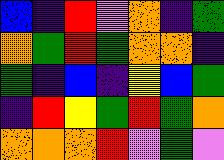[["blue", "indigo", "red", "violet", "orange", "indigo", "green"], ["orange", "green", "red", "green", "orange", "orange", "indigo"], ["green", "indigo", "blue", "indigo", "yellow", "blue", "green"], ["indigo", "red", "yellow", "green", "red", "green", "orange"], ["orange", "orange", "orange", "red", "violet", "green", "violet"]]